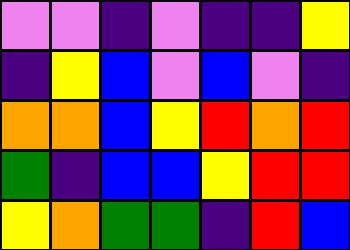[["violet", "violet", "indigo", "violet", "indigo", "indigo", "yellow"], ["indigo", "yellow", "blue", "violet", "blue", "violet", "indigo"], ["orange", "orange", "blue", "yellow", "red", "orange", "red"], ["green", "indigo", "blue", "blue", "yellow", "red", "red"], ["yellow", "orange", "green", "green", "indigo", "red", "blue"]]